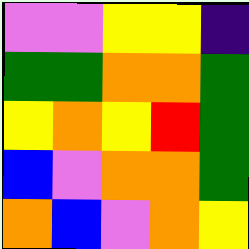[["violet", "violet", "yellow", "yellow", "indigo"], ["green", "green", "orange", "orange", "green"], ["yellow", "orange", "yellow", "red", "green"], ["blue", "violet", "orange", "orange", "green"], ["orange", "blue", "violet", "orange", "yellow"]]